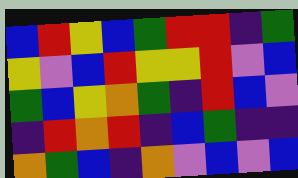[["blue", "red", "yellow", "blue", "green", "red", "red", "indigo", "green"], ["yellow", "violet", "blue", "red", "yellow", "yellow", "red", "violet", "blue"], ["green", "blue", "yellow", "orange", "green", "indigo", "red", "blue", "violet"], ["indigo", "red", "orange", "red", "indigo", "blue", "green", "indigo", "indigo"], ["orange", "green", "blue", "indigo", "orange", "violet", "blue", "violet", "blue"]]